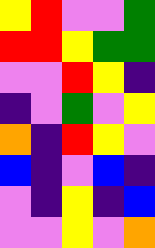[["yellow", "red", "violet", "violet", "green"], ["red", "red", "yellow", "green", "green"], ["violet", "violet", "red", "yellow", "indigo"], ["indigo", "violet", "green", "violet", "yellow"], ["orange", "indigo", "red", "yellow", "violet"], ["blue", "indigo", "violet", "blue", "indigo"], ["violet", "indigo", "yellow", "indigo", "blue"], ["violet", "violet", "yellow", "violet", "orange"]]